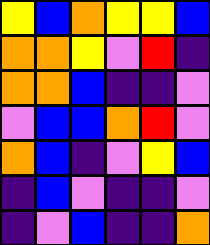[["yellow", "blue", "orange", "yellow", "yellow", "blue"], ["orange", "orange", "yellow", "violet", "red", "indigo"], ["orange", "orange", "blue", "indigo", "indigo", "violet"], ["violet", "blue", "blue", "orange", "red", "violet"], ["orange", "blue", "indigo", "violet", "yellow", "blue"], ["indigo", "blue", "violet", "indigo", "indigo", "violet"], ["indigo", "violet", "blue", "indigo", "indigo", "orange"]]